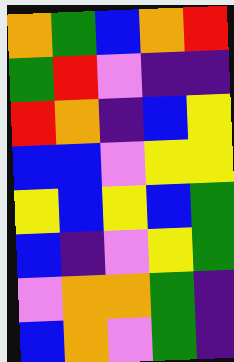[["orange", "green", "blue", "orange", "red"], ["green", "red", "violet", "indigo", "indigo"], ["red", "orange", "indigo", "blue", "yellow"], ["blue", "blue", "violet", "yellow", "yellow"], ["yellow", "blue", "yellow", "blue", "green"], ["blue", "indigo", "violet", "yellow", "green"], ["violet", "orange", "orange", "green", "indigo"], ["blue", "orange", "violet", "green", "indigo"]]